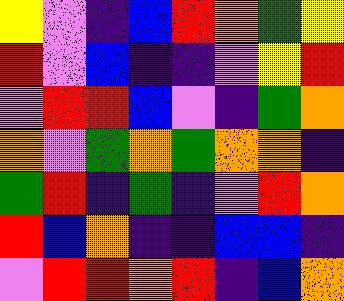[["yellow", "violet", "indigo", "blue", "red", "orange", "green", "yellow"], ["red", "violet", "blue", "indigo", "indigo", "violet", "yellow", "red"], ["violet", "red", "red", "blue", "violet", "indigo", "green", "orange"], ["orange", "violet", "green", "orange", "green", "orange", "orange", "indigo"], ["green", "red", "indigo", "green", "indigo", "violet", "red", "orange"], ["red", "blue", "orange", "indigo", "indigo", "blue", "blue", "indigo"], ["violet", "red", "red", "orange", "red", "indigo", "blue", "orange"]]